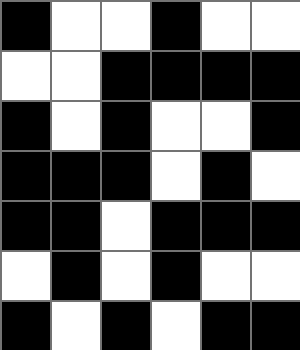[["black", "white", "white", "black", "white", "white"], ["white", "white", "black", "black", "black", "black"], ["black", "white", "black", "white", "white", "black"], ["black", "black", "black", "white", "black", "white"], ["black", "black", "white", "black", "black", "black"], ["white", "black", "white", "black", "white", "white"], ["black", "white", "black", "white", "black", "black"]]